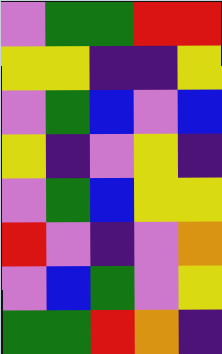[["violet", "green", "green", "red", "red"], ["yellow", "yellow", "indigo", "indigo", "yellow"], ["violet", "green", "blue", "violet", "blue"], ["yellow", "indigo", "violet", "yellow", "indigo"], ["violet", "green", "blue", "yellow", "yellow"], ["red", "violet", "indigo", "violet", "orange"], ["violet", "blue", "green", "violet", "yellow"], ["green", "green", "red", "orange", "indigo"]]